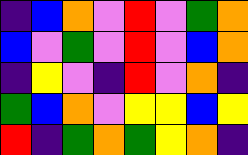[["indigo", "blue", "orange", "violet", "red", "violet", "green", "orange"], ["blue", "violet", "green", "violet", "red", "violet", "blue", "orange"], ["indigo", "yellow", "violet", "indigo", "red", "violet", "orange", "indigo"], ["green", "blue", "orange", "violet", "yellow", "yellow", "blue", "yellow"], ["red", "indigo", "green", "orange", "green", "yellow", "orange", "indigo"]]